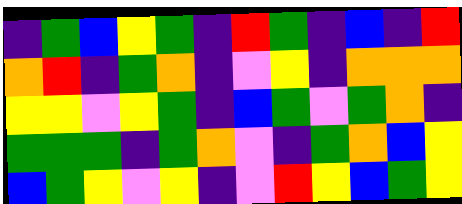[["indigo", "green", "blue", "yellow", "green", "indigo", "red", "green", "indigo", "blue", "indigo", "red"], ["orange", "red", "indigo", "green", "orange", "indigo", "violet", "yellow", "indigo", "orange", "orange", "orange"], ["yellow", "yellow", "violet", "yellow", "green", "indigo", "blue", "green", "violet", "green", "orange", "indigo"], ["green", "green", "green", "indigo", "green", "orange", "violet", "indigo", "green", "orange", "blue", "yellow"], ["blue", "green", "yellow", "violet", "yellow", "indigo", "violet", "red", "yellow", "blue", "green", "yellow"]]